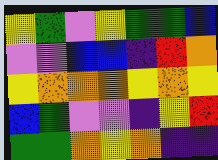[["yellow", "green", "violet", "yellow", "green", "green", "blue"], ["violet", "violet", "blue", "blue", "indigo", "red", "orange"], ["yellow", "orange", "orange", "orange", "yellow", "orange", "yellow"], ["blue", "green", "violet", "violet", "indigo", "yellow", "red"], ["green", "green", "orange", "yellow", "orange", "indigo", "indigo"]]